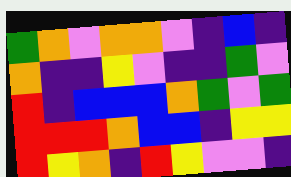[["green", "orange", "violet", "orange", "orange", "violet", "indigo", "blue", "indigo"], ["orange", "indigo", "indigo", "yellow", "violet", "indigo", "indigo", "green", "violet"], ["red", "indigo", "blue", "blue", "blue", "orange", "green", "violet", "green"], ["red", "red", "red", "orange", "blue", "blue", "indigo", "yellow", "yellow"], ["red", "yellow", "orange", "indigo", "red", "yellow", "violet", "violet", "indigo"]]